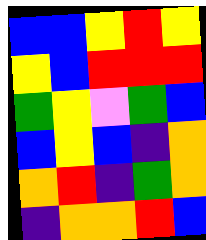[["blue", "blue", "yellow", "red", "yellow"], ["yellow", "blue", "red", "red", "red"], ["green", "yellow", "violet", "green", "blue"], ["blue", "yellow", "blue", "indigo", "orange"], ["orange", "red", "indigo", "green", "orange"], ["indigo", "orange", "orange", "red", "blue"]]